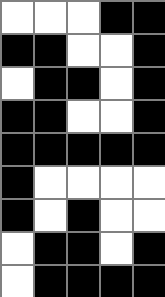[["white", "white", "white", "black", "black"], ["black", "black", "white", "white", "black"], ["white", "black", "black", "white", "black"], ["black", "black", "white", "white", "black"], ["black", "black", "black", "black", "black"], ["black", "white", "white", "white", "white"], ["black", "white", "black", "white", "white"], ["white", "black", "black", "white", "black"], ["white", "black", "black", "black", "black"]]